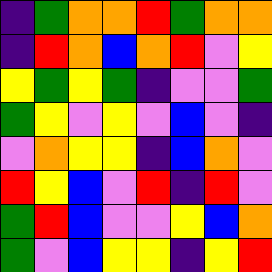[["indigo", "green", "orange", "orange", "red", "green", "orange", "orange"], ["indigo", "red", "orange", "blue", "orange", "red", "violet", "yellow"], ["yellow", "green", "yellow", "green", "indigo", "violet", "violet", "green"], ["green", "yellow", "violet", "yellow", "violet", "blue", "violet", "indigo"], ["violet", "orange", "yellow", "yellow", "indigo", "blue", "orange", "violet"], ["red", "yellow", "blue", "violet", "red", "indigo", "red", "violet"], ["green", "red", "blue", "violet", "violet", "yellow", "blue", "orange"], ["green", "violet", "blue", "yellow", "yellow", "indigo", "yellow", "red"]]